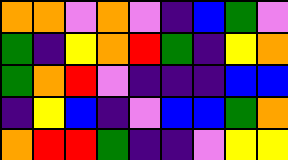[["orange", "orange", "violet", "orange", "violet", "indigo", "blue", "green", "violet"], ["green", "indigo", "yellow", "orange", "red", "green", "indigo", "yellow", "orange"], ["green", "orange", "red", "violet", "indigo", "indigo", "indigo", "blue", "blue"], ["indigo", "yellow", "blue", "indigo", "violet", "blue", "blue", "green", "orange"], ["orange", "red", "red", "green", "indigo", "indigo", "violet", "yellow", "yellow"]]